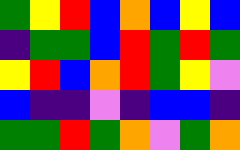[["green", "yellow", "red", "blue", "orange", "blue", "yellow", "blue"], ["indigo", "green", "green", "blue", "red", "green", "red", "green"], ["yellow", "red", "blue", "orange", "red", "green", "yellow", "violet"], ["blue", "indigo", "indigo", "violet", "indigo", "blue", "blue", "indigo"], ["green", "green", "red", "green", "orange", "violet", "green", "orange"]]